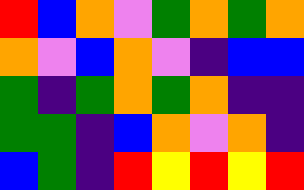[["red", "blue", "orange", "violet", "green", "orange", "green", "orange"], ["orange", "violet", "blue", "orange", "violet", "indigo", "blue", "blue"], ["green", "indigo", "green", "orange", "green", "orange", "indigo", "indigo"], ["green", "green", "indigo", "blue", "orange", "violet", "orange", "indigo"], ["blue", "green", "indigo", "red", "yellow", "red", "yellow", "red"]]